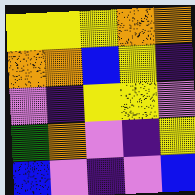[["yellow", "yellow", "yellow", "orange", "orange"], ["orange", "orange", "blue", "yellow", "indigo"], ["violet", "indigo", "yellow", "yellow", "violet"], ["green", "orange", "violet", "indigo", "yellow"], ["blue", "violet", "indigo", "violet", "blue"]]